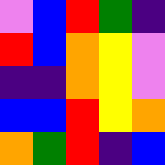[["violet", "blue", "red", "green", "indigo"], ["red", "blue", "orange", "yellow", "violet"], ["indigo", "indigo", "orange", "yellow", "violet"], ["blue", "blue", "red", "yellow", "orange"], ["orange", "green", "red", "indigo", "blue"]]